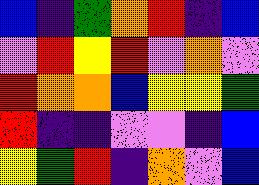[["blue", "indigo", "green", "orange", "red", "indigo", "blue"], ["violet", "red", "yellow", "red", "violet", "orange", "violet"], ["red", "orange", "orange", "blue", "yellow", "yellow", "green"], ["red", "indigo", "indigo", "violet", "violet", "indigo", "blue"], ["yellow", "green", "red", "indigo", "orange", "violet", "blue"]]